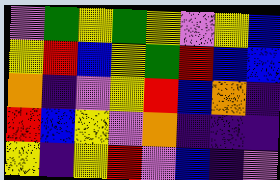[["violet", "green", "yellow", "green", "yellow", "violet", "yellow", "blue"], ["yellow", "red", "blue", "yellow", "green", "red", "blue", "blue"], ["orange", "indigo", "violet", "yellow", "red", "blue", "orange", "indigo"], ["red", "blue", "yellow", "violet", "orange", "indigo", "indigo", "indigo"], ["yellow", "indigo", "yellow", "red", "violet", "blue", "indigo", "violet"]]